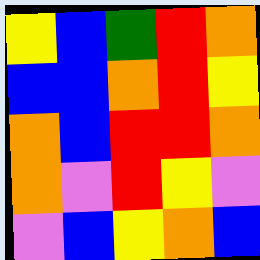[["yellow", "blue", "green", "red", "orange"], ["blue", "blue", "orange", "red", "yellow"], ["orange", "blue", "red", "red", "orange"], ["orange", "violet", "red", "yellow", "violet"], ["violet", "blue", "yellow", "orange", "blue"]]